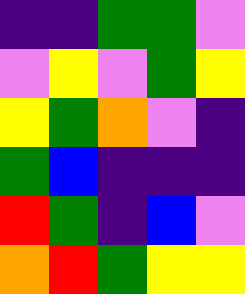[["indigo", "indigo", "green", "green", "violet"], ["violet", "yellow", "violet", "green", "yellow"], ["yellow", "green", "orange", "violet", "indigo"], ["green", "blue", "indigo", "indigo", "indigo"], ["red", "green", "indigo", "blue", "violet"], ["orange", "red", "green", "yellow", "yellow"]]